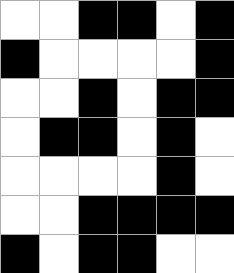[["white", "white", "black", "black", "white", "black"], ["black", "white", "white", "white", "white", "black"], ["white", "white", "black", "white", "black", "black"], ["white", "black", "black", "white", "black", "white"], ["white", "white", "white", "white", "black", "white"], ["white", "white", "black", "black", "black", "black"], ["black", "white", "black", "black", "white", "white"]]